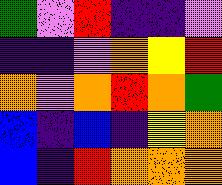[["green", "violet", "red", "indigo", "indigo", "violet"], ["indigo", "indigo", "violet", "orange", "yellow", "red"], ["orange", "violet", "orange", "red", "orange", "green"], ["blue", "indigo", "blue", "indigo", "yellow", "orange"], ["blue", "indigo", "red", "orange", "orange", "orange"]]